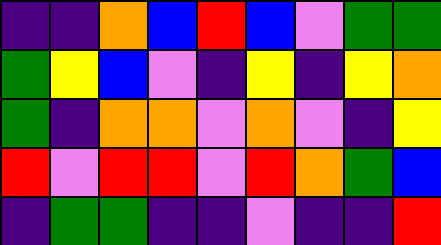[["indigo", "indigo", "orange", "blue", "red", "blue", "violet", "green", "green"], ["green", "yellow", "blue", "violet", "indigo", "yellow", "indigo", "yellow", "orange"], ["green", "indigo", "orange", "orange", "violet", "orange", "violet", "indigo", "yellow"], ["red", "violet", "red", "red", "violet", "red", "orange", "green", "blue"], ["indigo", "green", "green", "indigo", "indigo", "violet", "indigo", "indigo", "red"]]